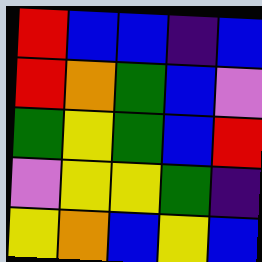[["red", "blue", "blue", "indigo", "blue"], ["red", "orange", "green", "blue", "violet"], ["green", "yellow", "green", "blue", "red"], ["violet", "yellow", "yellow", "green", "indigo"], ["yellow", "orange", "blue", "yellow", "blue"]]